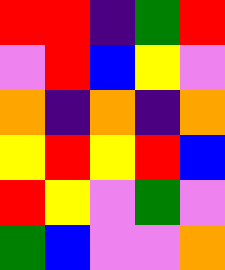[["red", "red", "indigo", "green", "red"], ["violet", "red", "blue", "yellow", "violet"], ["orange", "indigo", "orange", "indigo", "orange"], ["yellow", "red", "yellow", "red", "blue"], ["red", "yellow", "violet", "green", "violet"], ["green", "blue", "violet", "violet", "orange"]]